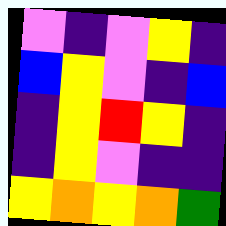[["violet", "indigo", "violet", "yellow", "indigo"], ["blue", "yellow", "violet", "indigo", "blue"], ["indigo", "yellow", "red", "yellow", "indigo"], ["indigo", "yellow", "violet", "indigo", "indigo"], ["yellow", "orange", "yellow", "orange", "green"]]